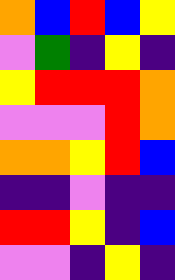[["orange", "blue", "red", "blue", "yellow"], ["violet", "green", "indigo", "yellow", "indigo"], ["yellow", "red", "red", "red", "orange"], ["violet", "violet", "violet", "red", "orange"], ["orange", "orange", "yellow", "red", "blue"], ["indigo", "indigo", "violet", "indigo", "indigo"], ["red", "red", "yellow", "indigo", "blue"], ["violet", "violet", "indigo", "yellow", "indigo"]]